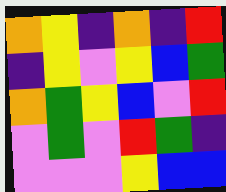[["orange", "yellow", "indigo", "orange", "indigo", "red"], ["indigo", "yellow", "violet", "yellow", "blue", "green"], ["orange", "green", "yellow", "blue", "violet", "red"], ["violet", "green", "violet", "red", "green", "indigo"], ["violet", "violet", "violet", "yellow", "blue", "blue"]]